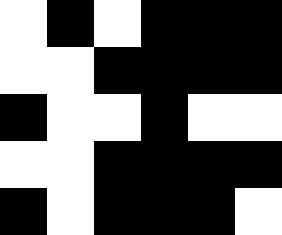[["white", "black", "white", "black", "black", "black"], ["white", "white", "black", "black", "black", "black"], ["black", "white", "white", "black", "white", "white"], ["white", "white", "black", "black", "black", "black"], ["black", "white", "black", "black", "black", "white"]]